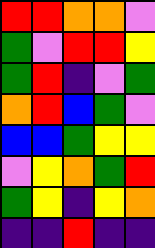[["red", "red", "orange", "orange", "violet"], ["green", "violet", "red", "red", "yellow"], ["green", "red", "indigo", "violet", "green"], ["orange", "red", "blue", "green", "violet"], ["blue", "blue", "green", "yellow", "yellow"], ["violet", "yellow", "orange", "green", "red"], ["green", "yellow", "indigo", "yellow", "orange"], ["indigo", "indigo", "red", "indigo", "indigo"]]